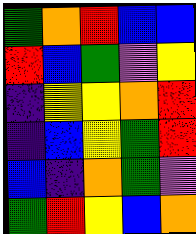[["green", "orange", "red", "blue", "blue"], ["red", "blue", "green", "violet", "yellow"], ["indigo", "yellow", "yellow", "orange", "red"], ["indigo", "blue", "yellow", "green", "red"], ["blue", "indigo", "orange", "green", "violet"], ["green", "red", "yellow", "blue", "orange"]]